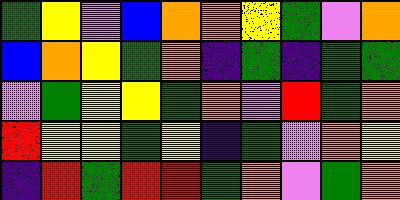[["green", "yellow", "violet", "blue", "orange", "orange", "yellow", "green", "violet", "orange"], ["blue", "orange", "yellow", "green", "orange", "indigo", "green", "indigo", "green", "green"], ["violet", "green", "yellow", "yellow", "green", "orange", "violet", "red", "green", "orange"], ["red", "yellow", "yellow", "green", "yellow", "indigo", "green", "violet", "orange", "yellow"], ["indigo", "red", "green", "red", "red", "green", "orange", "violet", "green", "orange"]]